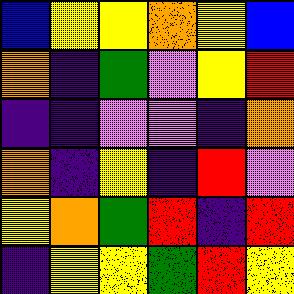[["blue", "yellow", "yellow", "orange", "yellow", "blue"], ["orange", "indigo", "green", "violet", "yellow", "red"], ["indigo", "indigo", "violet", "violet", "indigo", "orange"], ["orange", "indigo", "yellow", "indigo", "red", "violet"], ["yellow", "orange", "green", "red", "indigo", "red"], ["indigo", "yellow", "yellow", "green", "red", "yellow"]]